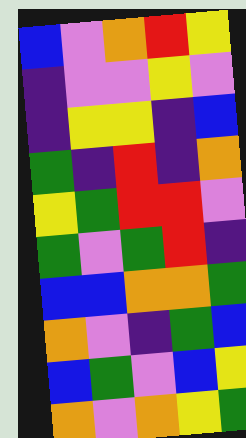[["blue", "violet", "orange", "red", "yellow"], ["indigo", "violet", "violet", "yellow", "violet"], ["indigo", "yellow", "yellow", "indigo", "blue"], ["green", "indigo", "red", "indigo", "orange"], ["yellow", "green", "red", "red", "violet"], ["green", "violet", "green", "red", "indigo"], ["blue", "blue", "orange", "orange", "green"], ["orange", "violet", "indigo", "green", "blue"], ["blue", "green", "violet", "blue", "yellow"], ["orange", "violet", "orange", "yellow", "green"]]